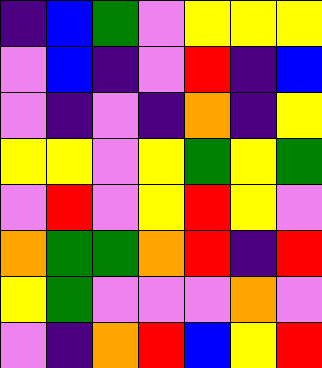[["indigo", "blue", "green", "violet", "yellow", "yellow", "yellow"], ["violet", "blue", "indigo", "violet", "red", "indigo", "blue"], ["violet", "indigo", "violet", "indigo", "orange", "indigo", "yellow"], ["yellow", "yellow", "violet", "yellow", "green", "yellow", "green"], ["violet", "red", "violet", "yellow", "red", "yellow", "violet"], ["orange", "green", "green", "orange", "red", "indigo", "red"], ["yellow", "green", "violet", "violet", "violet", "orange", "violet"], ["violet", "indigo", "orange", "red", "blue", "yellow", "red"]]